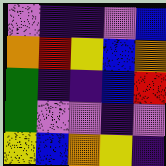[["violet", "indigo", "indigo", "violet", "blue"], ["orange", "red", "yellow", "blue", "orange"], ["green", "indigo", "indigo", "blue", "red"], ["green", "violet", "violet", "indigo", "violet"], ["yellow", "blue", "orange", "yellow", "indigo"]]